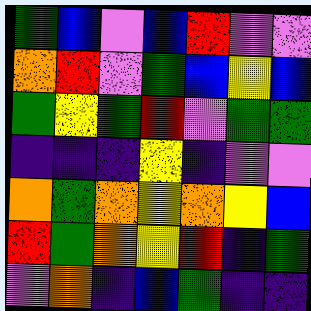[["green", "blue", "violet", "blue", "red", "violet", "violet"], ["orange", "red", "violet", "green", "blue", "yellow", "blue"], ["green", "yellow", "green", "red", "violet", "green", "green"], ["indigo", "indigo", "indigo", "yellow", "indigo", "violet", "violet"], ["orange", "green", "orange", "yellow", "orange", "yellow", "blue"], ["red", "green", "orange", "yellow", "red", "indigo", "green"], ["violet", "orange", "indigo", "blue", "green", "indigo", "indigo"]]